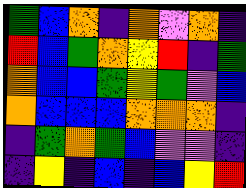[["green", "blue", "orange", "indigo", "orange", "violet", "orange", "indigo"], ["red", "blue", "green", "orange", "yellow", "red", "indigo", "green"], ["orange", "blue", "blue", "green", "yellow", "green", "violet", "blue"], ["orange", "blue", "blue", "blue", "orange", "orange", "orange", "indigo"], ["indigo", "green", "orange", "green", "blue", "violet", "violet", "indigo"], ["indigo", "yellow", "indigo", "blue", "indigo", "blue", "yellow", "red"]]